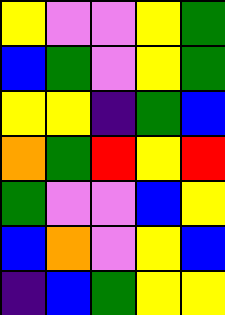[["yellow", "violet", "violet", "yellow", "green"], ["blue", "green", "violet", "yellow", "green"], ["yellow", "yellow", "indigo", "green", "blue"], ["orange", "green", "red", "yellow", "red"], ["green", "violet", "violet", "blue", "yellow"], ["blue", "orange", "violet", "yellow", "blue"], ["indigo", "blue", "green", "yellow", "yellow"]]